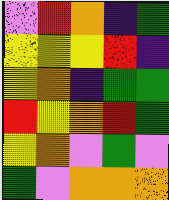[["violet", "red", "orange", "indigo", "green"], ["yellow", "yellow", "yellow", "red", "indigo"], ["yellow", "orange", "indigo", "green", "green"], ["red", "yellow", "orange", "red", "green"], ["yellow", "orange", "violet", "green", "violet"], ["green", "violet", "orange", "orange", "orange"]]